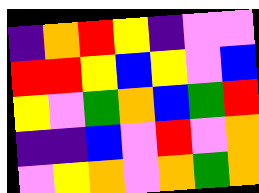[["indigo", "orange", "red", "yellow", "indigo", "violet", "violet"], ["red", "red", "yellow", "blue", "yellow", "violet", "blue"], ["yellow", "violet", "green", "orange", "blue", "green", "red"], ["indigo", "indigo", "blue", "violet", "red", "violet", "orange"], ["violet", "yellow", "orange", "violet", "orange", "green", "orange"]]